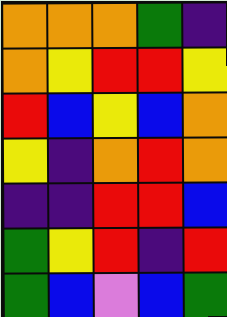[["orange", "orange", "orange", "green", "indigo"], ["orange", "yellow", "red", "red", "yellow"], ["red", "blue", "yellow", "blue", "orange"], ["yellow", "indigo", "orange", "red", "orange"], ["indigo", "indigo", "red", "red", "blue"], ["green", "yellow", "red", "indigo", "red"], ["green", "blue", "violet", "blue", "green"]]